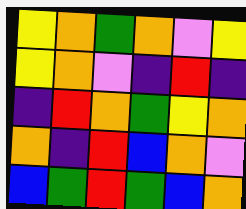[["yellow", "orange", "green", "orange", "violet", "yellow"], ["yellow", "orange", "violet", "indigo", "red", "indigo"], ["indigo", "red", "orange", "green", "yellow", "orange"], ["orange", "indigo", "red", "blue", "orange", "violet"], ["blue", "green", "red", "green", "blue", "orange"]]